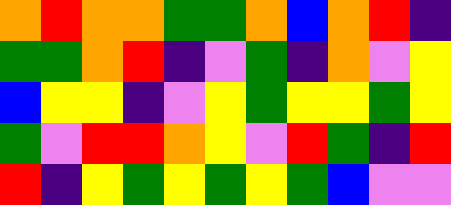[["orange", "red", "orange", "orange", "green", "green", "orange", "blue", "orange", "red", "indigo"], ["green", "green", "orange", "red", "indigo", "violet", "green", "indigo", "orange", "violet", "yellow"], ["blue", "yellow", "yellow", "indigo", "violet", "yellow", "green", "yellow", "yellow", "green", "yellow"], ["green", "violet", "red", "red", "orange", "yellow", "violet", "red", "green", "indigo", "red"], ["red", "indigo", "yellow", "green", "yellow", "green", "yellow", "green", "blue", "violet", "violet"]]